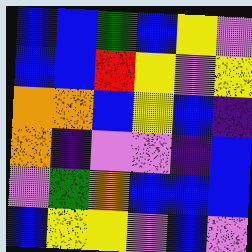[["blue", "blue", "green", "blue", "yellow", "violet"], ["blue", "blue", "red", "yellow", "violet", "yellow"], ["orange", "orange", "blue", "yellow", "blue", "indigo"], ["orange", "indigo", "violet", "violet", "indigo", "blue"], ["violet", "green", "orange", "blue", "blue", "blue"], ["blue", "yellow", "yellow", "violet", "blue", "violet"]]